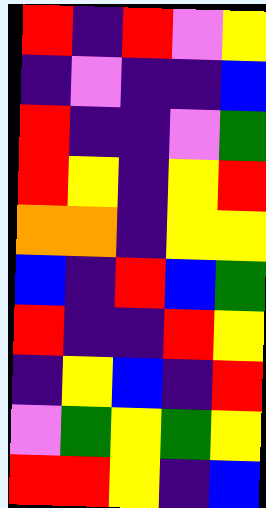[["red", "indigo", "red", "violet", "yellow"], ["indigo", "violet", "indigo", "indigo", "blue"], ["red", "indigo", "indigo", "violet", "green"], ["red", "yellow", "indigo", "yellow", "red"], ["orange", "orange", "indigo", "yellow", "yellow"], ["blue", "indigo", "red", "blue", "green"], ["red", "indigo", "indigo", "red", "yellow"], ["indigo", "yellow", "blue", "indigo", "red"], ["violet", "green", "yellow", "green", "yellow"], ["red", "red", "yellow", "indigo", "blue"]]